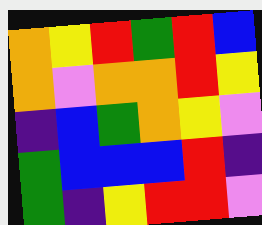[["orange", "yellow", "red", "green", "red", "blue"], ["orange", "violet", "orange", "orange", "red", "yellow"], ["indigo", "blue", "green", "orange", "yellow", "violet"], ["green", "blue", "blue", "blue", "red", "indigo"], ["green", "indigo", "yellow", "red", "red", "violet"]]